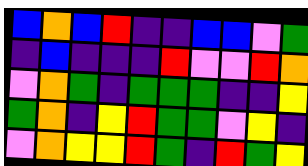[["blue", "orange", "blue", "red", "indigo", "indigo", "blue", "blue", "violet", "green"], ["indigo", "blue", "indigo", "indigo", "indigo", "red", "violet", "violet", "red", "orange"], ["violet", "orange", "green", "indigo", "green", "green", "green", "indigo", "indigo", "yellow"], ["green", "orange", "indigo", "yellow", "red", "green", "green", "violet", "yellow", "indigo"], ["violet", "orange", "yellow", "yellow", "red", "green", "indigo", "red", "green", "yellow"]]